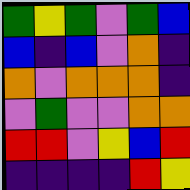[["green", "yellow", "green", "violet", "green", "blue"], ["blue", "indigo", "blue", "violet", "orange", "indigo"], ["orange", "violet", "orange", "orange", "orange", "indigo"], ["violet", "green", "violet", "violet", "orange", "orange"], ["red", "red", "violet", "yellow", "blue", "red"], ["indigo", "indigo", "indigo", "indigo", "red", "yellow"]]